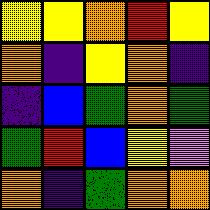[["yellow", "yellow", "orange", "red", "yellow"], ["orange", "indigo", "yellow", "orange", "indigo"], ["indigo", "blue", "green", "orange", "green"], ["green", "red", "blue", "yellow", "violet"], ["orange", "indigo", "green", "orange", "orange"]]